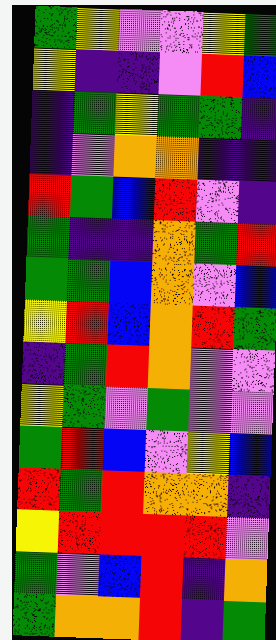[["green", "yellow", "violet", "violet", "yellow", "green"], ["yellow", "indigo", "indigo", "violet", "red", "blue"], ["indigo", "green", "yellow", "green", "green", "indigo"], ["indigo", "violet", "orange", "orange", "indigo", "indigo"], ["red", "green", "blue", "red", "violet", "indigo"], ["green", "indigo", "indigo", "orange", "green", "red"], ["green", "green", "blue", "orange", "violet", "blue"], ["yellow", "red", "blue", "orange", "red", "green"], ["indigo", "green", "red", "orange", "violet", "violet"], ["yellow", "green", "violet", "green", "violet", "violet"], ["green", "red", "blue", "violet", "yellow", "blue"], ["red", "green", "red", "orange", "orange", "indigo"], ["yellow", "red", "red", "red", "red", "violet"], ["green", "violet", "blue", "red", "indigo", "orange"], ["green", "orange", "orange", "red", "indigo", "green"]]